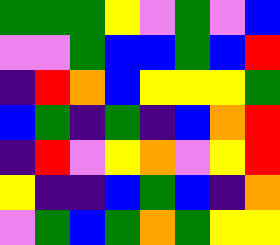[["green", "green", "green", "yellow", "violet", "green", "violet", "blue"], ["violet", "violet", "green", "blue", "blue", "green", "blue", "red"], ["indigo", "red", "orange", "blue", "yellow", "yellow", "yellow", "green"], ["blue", "green", "indigo", "green", "indigo", "blue", "orange", "red"], ["indigo", "red", "violet", "yellow", "orange", "violet", "yellow", "red"], ["yellow", "indigo", "indigo", "blue", "green", "blue", "indigo", "orange"], ["violet", "green", "blue", "green", "orange", "green", "yellow", "yellow"]]